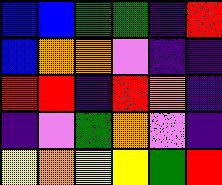[["blue", "blue", "green", "green", "indigo", "red"], ["blue", "orange", "orange", "violet", "indigo", "indigo"], ["red", "red", "indigo", "red", "orange", "indigo"], ["indigo", "violet", "green", "orange", "violet", "indigo"], ["yellow", "orange", "yellow", "yellow", "green", "red"]]